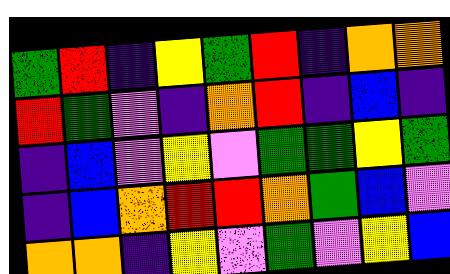[["green", "red", "indigo", "yellow", "green", "red", "indigo", "orange", "orange"], ["red", "green", "violet", "indigo", "orange", "red", "indigo", "blue", "indigo"], ["indigo", "blue", "violet", "yellow", "violet", "green", "green", "yellow", "green"], ["indigo", "blue", "orange", "red", "red", "orange", "green", "blue", "violet"], ["orange", "orange", "indigo", "yellow", "violet", "green", "violet", "yellow", "blue"]]